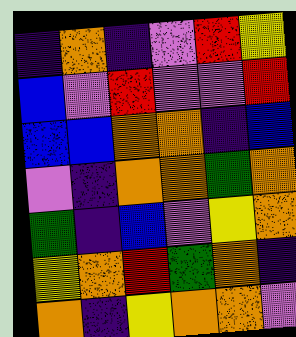[["indigo", "orange", "indigo", "violet", "red", "yellow"], ["blue", "violet", "red", "violet", "violet", "red"], ["blue", "blue", "orange", "orange", "indigo", "blue"], ["violet", "indigo", "orange", "orange", "green", "orange"], ["green", "indigo", "blue", "violet", "yellow", "orange"], ["yellow", "orange", "red", "green", "orange", "indigo"], ["orange", "indigo", "yellow", "orange", "orange", "violet"]]